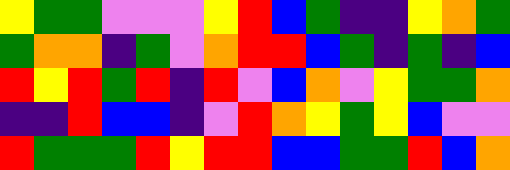[["yellow", "green", "green", "violet", "violet", "violet", "yellow", "red", "blue", "green", "indigo", "indigo", "yellow", "orange", "green"], ["green", "orange", "orange", "indigo", "green", "violet", "orange", "red", "red", "blue", "green", "indigo", "green", "indigo", "blue"], ["red", "yellow", "red", "green", "red", "indigo", "red", "violet", "blue", "orange", "violet", "yellow", "green", "green", "orange"], ["indigo", "indigo", "red", "blue", "blue", "indigo", "violet", "red", "orange", "yellow", "green", "yellow", "blue", "violet", "violet"], ["red", "green", "green", "green", "red", "yellow", "red", "red", "blue", "blue", "green", "green", "red", "blue", "orange"]]